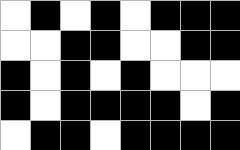[["white", "black", "white", "black", "white", "black", "black", "black"], ["white", "white", "black", "black", "white", "white", "black", "black"], ["black", "white", "black", "white", "black", "white", "white", "white"], ["black", "white", "black", "black", "black", "black", "white", "black"], ["white", "black", "black", "white", "black", "black", "black", "black"]]